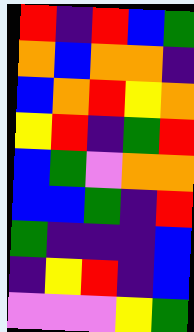[["red", "indigo", "red", "blue", "green"], ["orange", "blue", "orange", "orange", "indigo"], ["blue", "orange", "red", "yellow", "orange"], ["yellow", "red", "indigo", "green", "red"], ["blue", "green", "violet", "orange", "orange"], ["blue", "blue", "green", "indigo", "red"], ["green", "indigo", "indigo", "indigo", "blue"], ["indigo", "yellow", "red", "indigo", "blue"], ["violet", "violet", "violet", "yellow", "green"]]